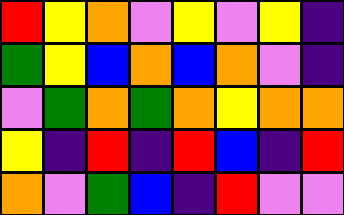[["red", "yellow", "orange", "violet", "yellow", "violet", "yellow", "indigo"], ["green", "yellow", "blue", "orange", "blue", "orange", "violet", "indigo"], ["violet", "green", "orange", "green", "orange", "yellow", "orange", "orange"], ["yellow", "indigo", "red", "indigo", "red", "blue", "indigo", "red"], ["orange", "violet", "green", "blue", "indigo", "red", "violet", "violet"]]